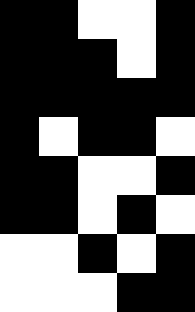[["black", "black", "white", "white", "black"], ["black", "black", "black", "white", "black"], ["black", "black", "black", "black", "black"], ["black", "white", "black", "black", "white"], ["black", "black", "white", "white", "black"], ["black", "black", "white", "black", "white"], ["white", "white", "black", "white", "black"], ["white", "white", "white", "black", "black"]]